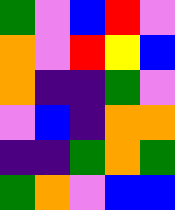[["green", "violet", "blue", "red", "violet"], ["orange", "violet", "red", "yellow", "blue"], ["orange", "indigo", "indigo", "green", "violet"], ["violet", "blue", "indigo", "orange", "orange"], ["indigo", "indigo", "green", "orange", "green"], ["green", "orange", "violet", "blue", "blue"]]